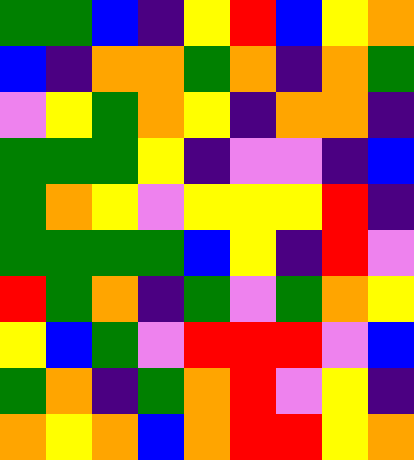[["green", "green", "blue", "indigo", "yellow", "red", "blue", "yellow", "orange"], ["blue", "indigo", "orange", "orange", "green", "orange", "indigo", "orange", "green"], ["violet", "yellow", "green", "orange", "yellow", "indigo", "orange", "orange", "indigo"], ["green", "green", "green", "yellow", "indigo", "violet", "violet", "indigo", "blue"], ["green", "orange", "yellow", "violet", "yellow", "yellow", "yellow", "red", "indigo"], ["green", "green", "green", "green", "blue", "yellow", "indigo", "red", "violet"], ["red", "green", "orange", "indigo", "green", "violet", "green", "orange", "yellow"], ["yellow", "blue", "green", "violet", "red", "red", "red", "violet", "blue"], ["green", "orange", "indigo", "green", "orange", "red", "violet", "yellow", "indigo"], ["orange", "yellow", "orange", "blue", "orange", "red", "red", "yellow", "orange"]]